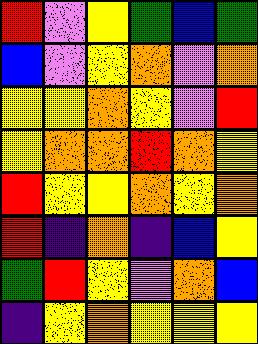[["red", "violet", "yellow", "green", "blue", "green"], ["blue", "violet", "yellow", "orange", "violet", "orange"], ["yellow", "yellow", "orange", "yellow", "violet", "red"], ["yellow", "orange", "orange", "red", "orange", "yellow"], ["red", "yellow", "yellow", "orange", "yellow", "orange"], ["red", "indigo", "orange", "indigo", "blue", "yellow"], ["green", "red", "yellow", "violet", "orange", "blue"], ["indigo", "yellow", "orange", "yellow", "yellow", "yellow"]]